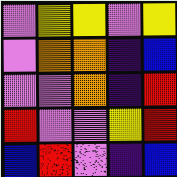[["violet", "yellow", "yellow", "violet", "yellow"], ["violet", "orange", "orange", "indigo", "blue"], ["violet", "violet", "orange", "indigo", "red"], ["red", "violet", "violet", "yellow", "red"], ["blue", "red", "violet", "indigo", "blue"]]